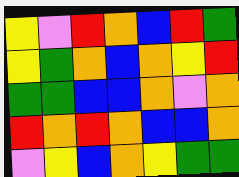[["yellow", "violet", "red", "orange", "blue", "red", "green"], ["yellow", "green", "orange", "blue", "orange", "yellow", "red"], ["green", "green", "blue", "blue", "orange", "violet", "orange"], ["red", "orange", "red", "orange", "blue", "blue", "orange"], ["violet", "yellow", "blue", "orange", "yellow", "green", "green"]]